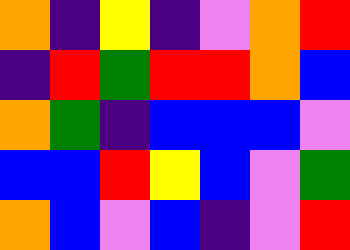[["orange", "indigo", "yellow", "indigo", "violet", "orange", "red"], ["indigo", "red", "green", "red", "red", "orange", "blue"], ["orange", "green", "indigo", "blue", "blue", "blue", "violet"], ["blue", "blue", "red", "yellow", "blue", "violet", "green"], ["orange", "blue", "violet", "blue", "indigo", "violet", "red"]]